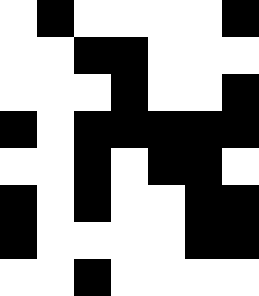[["white", "black", "white", "white", "white", "white", "black"], ["white", "white", "black", "black", "white", "white", "white"], ["white", "white", "white", "black", "white", "white", "black"], ["black", "white", "black", "black", "black", "black", "black"], ["white", "white", "black", "white", "black", "black", "white"], ["black", "white", "black", "white", "white", "black", "black"], ["black", "white", "white", "white", "white", "black", "black"], ["white", "white", "black", "white", "white", "white", "white"]]